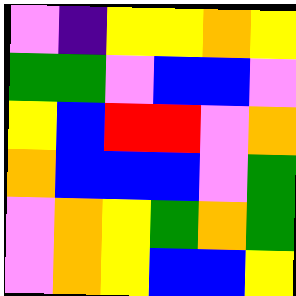[["violet", "indigo", "yellow", "yellow", "orange", "yellow"], ["green", "green", "violet", "blue", "blue", "violet"], ["yellow", "blue", "red", "red", "violet", "orange"], ["orange", "blue", "blue", "blue", "violet", "green"], ["violet", "orange", "yellow", "green", "orange", "green"], ["violet", "orange", "yellow", "blue", "blue", "yellow"]]